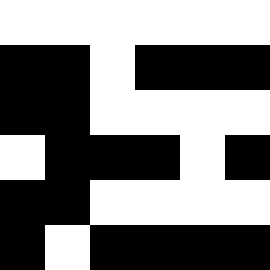[["white", "white", "white", "white", "white", "white"], ["black", "black", "white", "black", "black", "black"], ["black", "black", "white", "white", "white", "white"], ["white", "black", "black", "black", "white", "black"], ["black", "black", "white", "white", "white", "white"], ["black", "white", "black", "black", "black", "black"]]